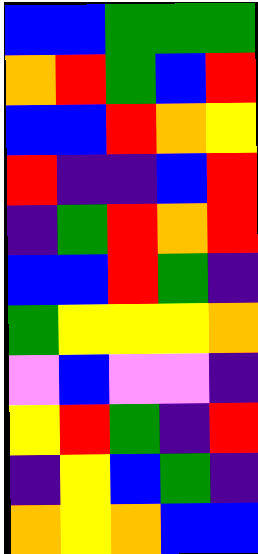[["blue", "blue", "green", "green", "green"], ["orange", "red", "green", "blue", "red"], ["blue", "blue", "red", "orange", "yellow"], ["red", "indigo", "indigo", "blue", "red"], ["indigo", "green", "red", "orange", "red"], ["blue", "blue", "red", "green", "indigo"], ["green", "yellow", "yellow", "yellow", "orange"], ["violet", "blue", "violet", "violet", "indigo"], ["yellow", "red", "green", "indigo", "red"], ["indigo", "yellow", "blue", "green", "indigo"], ["orange", "yellow", "orange", "blue", "blue"]]